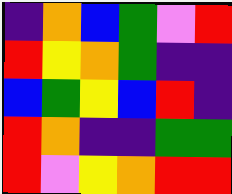[["indigo", "orange", "blue", "green", "violet", "red"], ["red", "yellow", "orange", "green", "indigo", "indigo"], ["blue", "green", "yellow", "blue", "red", "indigo"], ["red", "orange", "indigo", "indigo", "green", "green"], ["red", "violet", "yellow", "orange", "red", "red"]]